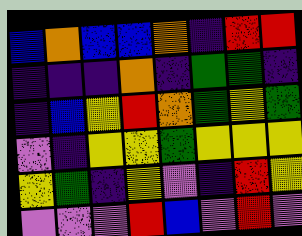[["blue", "orange", "blue", "blue", "orange", "indigo", "red", "red"], ["indigo", "indigo", "indigo", "orange", "indigo", "green", "green", "indigo"], ["indigo", "blue", "yellow", "red", "orange", "green", "yellow", "green"], ["violet", "indigo", "yellow", "yellow", "green", "yellow", "yellow", "yellow"], ["yellow", "green", "indigo", "yellow", "violet", "indigo", "red", "yellow"], ["violet", "violet", "violet", "red", "blue", "violet", "red", "violet"]]